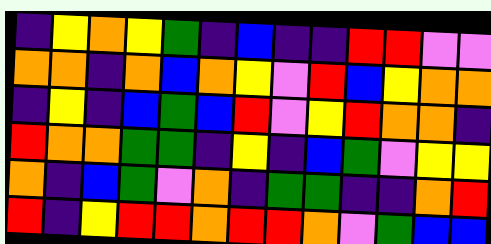[["indigo", "yellow", "orange", "yellow", "green", "indigo", "blue", "indigo", "indigo", "red", "red", "violet", "violet"], ["orange", "orange", "indigo", "orange", "blue", "orange", "yellow", "violet", "red", "blue", "yellow", "orange", "orange"], ["indigo", "yellow", "indigo", "blue", "green", "blue", "red", "violet", "yellow", "red", "orange", "orange", "indigo"], ["red", "orange", "orange", "green", "green", "indigo", "yellow", "indigo", "blue", "green", "violet", "yellow", "yellow"], ["orange", "indigo", "blue", "green", "violet", "orange", "indigo", "green", "green", "indigo", "indigo", "orange", "red"], ["red", "indigo", "yellow", "red", "red", "orange", "red", "red", "orange", "violet", "green", "blue", "blue"]]